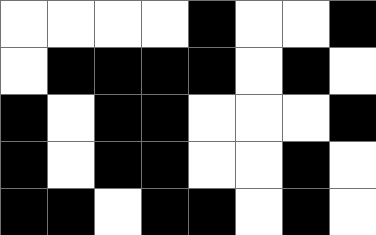[["white", "white", "white", "white", "black", "white", "white", "black"], ["white", "black", "black", "black", "black", "white", "black", "white"], ["black", "white", "black", "black", "white", "white", "white", "black"], ["black", "white", "black", "black", "white", "white", "black", "white"], ["black", "black", "white", "black", "black", "white", "black", "white"]]